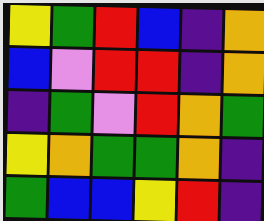[["yellow", "green", "red", "blue", "indigo", "orange"], ["blue", "violet", "red", "red", "indigo", "orange"], ["indigo", "green", "violet", "red", "orange", "green"], ["yellow", "orange", "green", "green", "orange", "indigo"], ["green", "blue", "blue", "yellow", "red", "indigo"]]